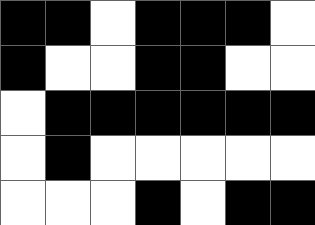[["black", "black", "white", "black", "black", "black", "white"], ["black", "white", "white", "black", "black", "white", "white"], ["white", "black", "black", "black", "black", "black", "black"], ["white", "black", "white", "white", "white", "white", "white"], ["white", "white", "white", "black", "white", "black", "black"]]